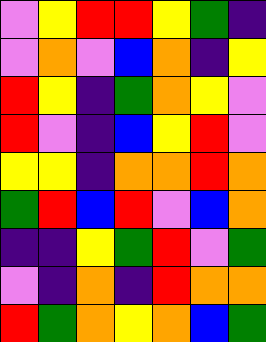[["violet", "yellow", "red", "red", "yellow", "green", "indigo"], ["violet", "orange", "violet", "blue", "orange", "indigo", "yellow"], ["red", "yellow", "indigo", "green", "orange", "yellow", "violet"], ["red", "violet", "indigo", "blue", "yellow", "red", "violet"], ["yellow", "yellow", "indigo", "orange", "orange", "red", "orange"], ["green", "red", "blue", "red", "violet", "blue", "orange"], ["indigo", "indigo", "yellow", "green", "red", "violet", "green"], ["violet", "indigo", "orange", "indigo", "red", "orange", "orange"], ["red", "green", "orange", "yellow", "orange", "blue", "green"]]